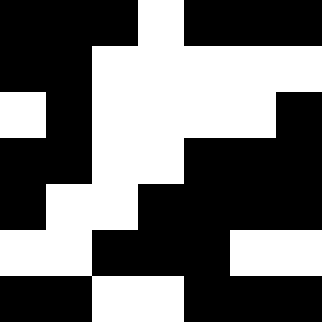[["black", "black", "black", "white", "black", "black", "black"], ["black", "black", "white", "white", "white", "white", "white"], ["white", "black", "white", "white", "white", "white", "black"], ["black", "black", "white", "white", "black", "black", "black"], ["black", "white", "white", "black", "black", "black", "black"], ["white", "white", "black", "black", "black", "white", "white"], ["black", "black", "white", "white", "black", "black", "black"]]